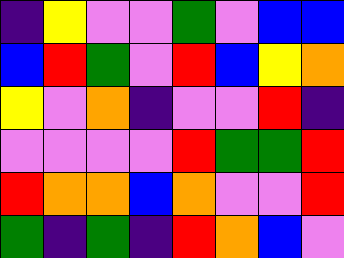[["indigo", "yellow", "violet", "violet", "green", "violet", "blue", "blue"], ["blue", "red", "green", "violet", "red", "blue", "yellow", "orange"], ["yellow", "violet", "orange", "indigo", "violet", "violet", "red", "indigo"], ["violet", "violet", "violet", "violet", "red", "green", "green", "red"], ["red", "orange", "orange", "blue", "orange", "violet", "violet", "red"], ["green", "indigo", "green", "indigo", "red", "orange", "blue", "violet"]]